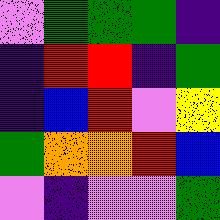[["violet", "green", "green", "green", "indigo"], ["indigo", "red", "red", "indigo", "green"], ["indigo", "blue", "red", "violet", "yellow"], ["green", "orange", "orange", "red", "blue"], ["violet", "indigo", "violet", "violet", "green"]]